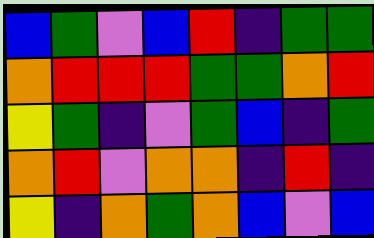[["blue", "green", "violet", "blue", "red", "indigo", "green", "green"], ["orange", "red", "red", "red", "green", "green", "orange", "red"], ["yellow", "green", "indigo", "violet", "green", "blue", "indigo", "green"], ["orange", "red", "violet", "orange", "orange", "indigo", "red", "indigo"], ["yellow", "indigo", "orange", "green", "orange", "blue", "violet", "blue"]]